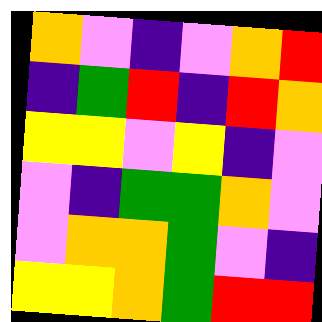[["orange", "violet", "indigo", "violet", "orange", "red"], ["indigo", "green", "red", "indigo", "red", "orange"], ["yellow", "yellow", "violet", "yellow", "indigo", "violet"], ["violet", "indigo", "green", "green", "orange", "violet"], ["violet", "orange", "orange", "green", "violet", "indigo"], ["yellow", "yellow", "orange", "green", "red", "red"]]